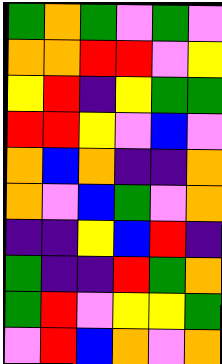[["green", "orange", "green", "violet", "green", "violet"], ["orange", "orange", "red", "red", "violet", "yellow"], ["yellow", "red", "indigo", "yellow", "green", "green"], ["red", "red", "yellow", "violet", "blue", "violet"], ["orange", "blue", "orange", "indigo", "indigo", "orange"], ["orange", "violet", "blue", "green", "violet", "orange"], ["indigo", "indigo", "yellow", "blue", "red", "indigo"], ["green", "indigo", "indigo", "red", "green", "orange"], ["green", "red", "violet", "yellow", "yellow", "green"], ["violet", "red", "blue", "orange", "violet", "orange"]]